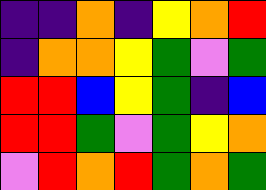[["indigo", "indigo", "orange", "indigo", "yellow", "orange", "red"], ["indigo", "orange", "orange", "yellow", "green", "violet", "green"], ["red", "red", "blue", "yellow", "green", "indigo", "blue"], ["red", "red", "green", "violet", "green", "yellow", "orange"], ["violet", "red", "orange", "red", "green", "orange", "green"]]